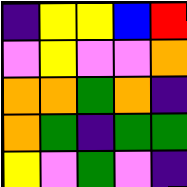[["indigo", "yellow", "yellow", "blue", "red"], ["violet", "yellow", "violet", "violet", "orange"], ["orange", "orange", "green", "orange", "indigo"], ["orange", "green", "indigo", "green", "green"], ["yellow", "violet", "green", "violet", "indigo"]]